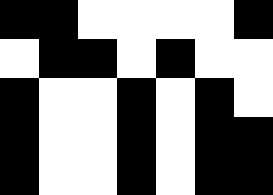[["black", "black", "white", "white", "white", "white", "black"], ["white", "black", "black", "white", "black", "white", "white"], ["black", "white", "white", "black", "white", "black", "white"], ["black", "white", "white", "black", "white", "black", "black"], ["black", "white", "white", "black", "white", "black", "black"]]